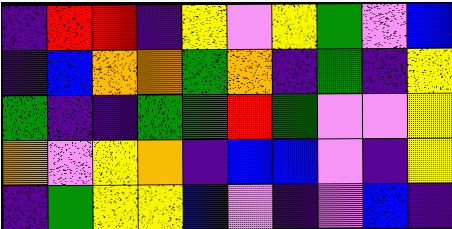[["indigo", "red", "red", "indigo", "yellow", "violet", "yellow", "green", "violet", "blue"], ["indigo", "blue", "orange", "orange", "green", "orange", "indigo", "green", "indigo", "yellow"], ["green", "indigo", "indigo", "green", "green", "red", "green", "violet", "violet", "yellow"], ["orange", "violet", "yellow", "orange", "indigo", "blue", "blue", "violet", "indigo", "yellow"], ["indigo", "green", "yellow", "yellow", "blue", "violet", "indigo", "violet", "blue", "indigo"]]